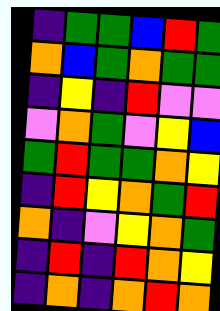[["indigo", "green", "green", "blue", "red", "green"], ["orange", "blue", "green", "orange", "green", "green"], ["indigo", "yellow", "indigo", "red", "violet", "violet"], ["violet", "orange", "green", "violet", "yellow", "blue"], ["green", "red", "green", "green", "orange", "yellow"], ["indigo", "red", "yellow", "orange", "green", "red"], ["orange", "indigo", "violet", "yellow", "orange", "green"], ["indigo", "red", "indigo", "red", "orange", "yellow"], ["indigo", "orange", "indigo", "orange", "red", "orange"]]